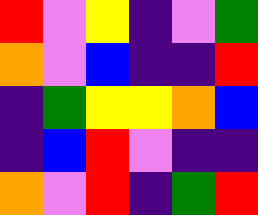[["red", "violet", "yellow", "indigo", "violet", "green"], ["orange", "violet", "blue", "indigo", "indigo", "red"], ["indigo", "green", "yellow", "yellow", "orange", "blue"], ["indigo", "blue", "red", "violet", "indigo", "indigo"], ["orange", "violet", "red", "indigo", "green", "red"]]